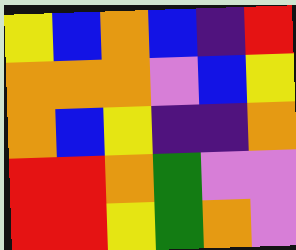[["yellow", "blue", "orange", "blue", "indigo", "red"], ["orange", "orange", "orange", "violet", "blue", "yellow"], ["orange", "blue", "yellow", "indigo", "indigo", "orange"], ["red", "red", "orange", "green", "violet", "violet"], ["red", "red", "yellow", "green", "orange", "violet"]]